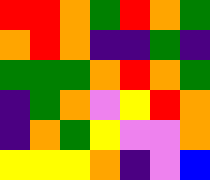[["red", "red", "orange", "green", "red", "orange", "green"], ["orange", "red", "orange", "indigo", "indigo", "green", "indigo"], ["green", "green", "green", "orange", "red", "orange", "green"], ["indigo", "green", "orange", "violet", "yellow", "red", "orange"], ["indigo", "orange", "green", "yellow", "violet", "violet", "orange"], ["yellow", "yellow", "yellow", "orange", "indigo", "violet", "blue"]]